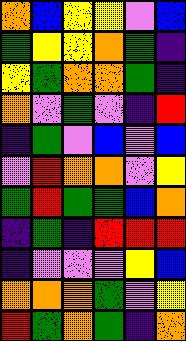[["orange", "blue", "yellow", "yellow", "violet", "blue"], ["green", "yellow", "yellow", "orange", "green", "indigo"], ["yellow", "green", "orange", "orange", "green", "indigo"], ["orange", "violet", "green", "violet", "indigo", "red"], ["indigo", "green", "violet", "blue", "violet", "blue"], ["violet", "red", "orange", "orange", "violet", "yellow"], ["green", "red", "green", "green", "blue", "orange"], ["indigo", "green", "indigo", "red", "red", "red"], ["indigo", "violet", "violet", "violet", "yellow", "blue"], ["orange", "orange", "orange", "green", "violet", "yellow"], ["red", "green", "orange", "green", "indigo", "orange"]]